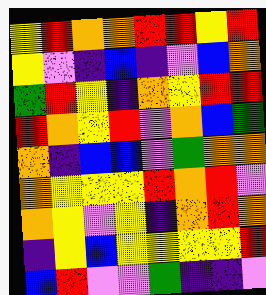[["yellow", "red", "orange", "orange", "red", "red", "yellow", "red"], ["yellow", "violet", "indigo", "blue", "indigo", "violet", "blue", "orange"], ["green", "red", "yellow", "indigo", "orange", "yellow", "red", "red"], ["red", "orange", "yellow", "red", "violet", "orange", "blue", "green"], ["orange", "indigo", "blue", "blue", "violet", "green", "orange", "orange"], ["orange", "yellow", "yellow", "yellow", "red", "orange", "red", "violet"], ["orange", "yellow", "violet", "yellow", "indigo", "orange", "red", "orange"], ["indigo", "yellow", "blue", "yellow", "yellow", "yellow", "yellow", "red"], ["blue", "red", "violet", "violet", "green", "indigo", "indigo", "violet"]]